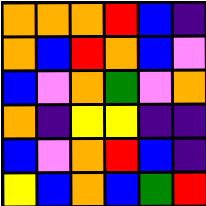[["orange", "orange", "orange", "red", "blue", "indigo"], ["orange", "blue", "red", "orange", "blue", "violet"], ["blue", "violet", "orange", "green", "violet", "orange"], ["orange", "indigo", "yellow", "yellow", "indigo", "indigo"], ["blue", "violet", "orange", "red", "blue", "indigo"], ["yellow", "blue", "orange", "blue", "green", "red"]]